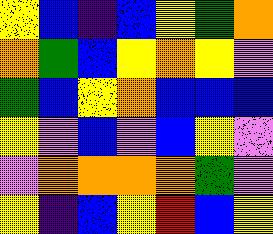[["yellow", "blue", "indigo", "blue", "yellow", "green", "orange"], ["orange", "green", "blue", "yellow", "orange", "yellow", "violet"], ["green", "blue", "yellow", "orange", "blue", "blue", "blue"], ["yellow", "violet", "blue", "violet", "blue", "yellow", "violet"], ["violet", "orange", "orange", "orange", "orange", "green", "violet"], ["yellow", "indigo", "blue", "yellow", "red", "blue", "yellow"]]